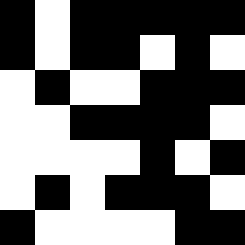[["black", "white", "black", "black", "black", "black", "black"], ["black", "white", "black", "black", "white", "black", "white"], ["white", "black", "white", "white", "black", "black", "black"], ["white", "white", "black", "black", "black", "black", "white"], ["white", "white", "white", "white", "black", "white", "black"], ["white", "black", "white", "black", "black", "black", "white"], ["black", "white", "white", "white", "white", "black", "black"]]